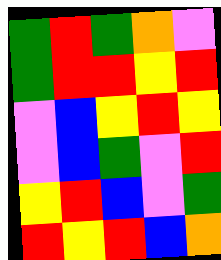[["green", "red", "green", "orange", "violet"], ["green", "red", "red", "yellow", "red"], ["violet", "blue", "yellow", "red", "yellow"], ["violet", "blue", "green", "violet", "red"], ["yellow", "red", "blue", "violet", "green"], ["red", "yellow", "red", "blue", "orange"]]